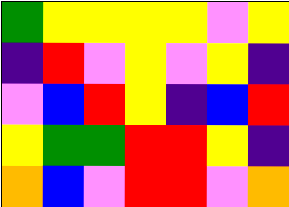[["green", "yellow", "yellow", "yellow", "yellow", "violet", "yellow"], ["indigo", "red", "violet", "yellow", "violet", "yellow", "indigo"], ["violet", "blue", "red", "yellow", "indigo", "blue", "red"], ["yellow", "green", "green", "red", "red", "yellow", "indigo"], ["orange", "blue", "violet", "red", "red", "violet", "orange"]]